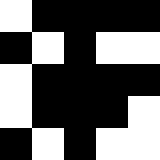[["white", "black", "black", "black", "black"], ["black", "white", "black", "white", "white"], ["white", "black", "black", "black", "black"], ["white", "black", "black", "black", "white"], ["black", "white", "black", "white", "white"]]